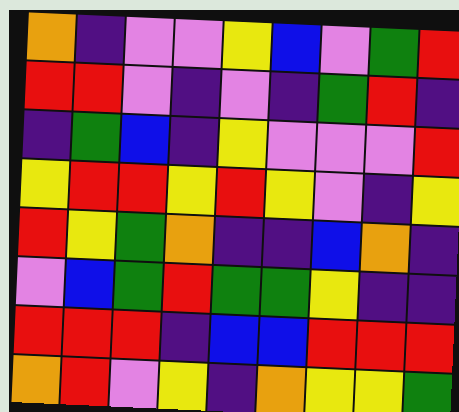[["orange", "indigo", "violet", "violet", "yellow", "blue", "violet", "green", "red"], ["red", "red", "violet", "indigo", "violet", "indigo", "green", "red", "indigo"], ["indigo", "green", "blue", "indigo", "yellow", "violet", "violet", "violet", "red"], ["yellow", "red", "red", "yellow", "red", "yellow", "violet", "indigo", "yellow"], ["red", "yellow", "green", "orange", "indigo", "indigo", "blue", "orange", "indigo"], ["violet", "blue", "green", "red", "green", "green", "yellow", "indigo", "indigo"], ["red", "red", "red", "indigo", "blue", "blue", "red", "red", "red"], ["orange", "red", "violet", "yellow", "indigo", "orange", "yellow", "yellow", "green"]]